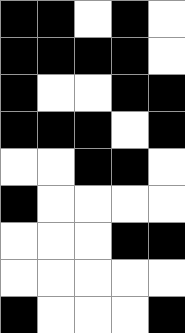[["black", "black", "white", "black", "white"], ["black", "black", "black", "black", "white"], ["black", "white", "white", "black", "black"], ["black", "black", "black", "white", "black"], ["white", "white", "black", "black", "white"], ["black", "white", "white", "white", "white"], ["white", "white", "white", "black", "black"], ["white", "white", "white", "white", "white"], ["black", "white", "white", "white", "black"]]